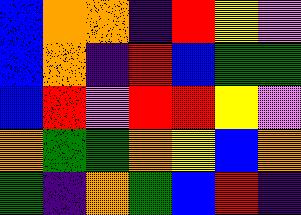[["blue", "orange", "orange", "indigo", "red", "yellow", "violet"], ["blue", "orange", "indigo", "red", "blue", "green", "green"], ["blue", "red", "violet", "red", "red", "yellow", "violet"], ["orange", "green", "green", "orange", "yellow", "blue", "orange"], ["green", "indigo", "orange", "green", "blue", "red", "indigo"]]